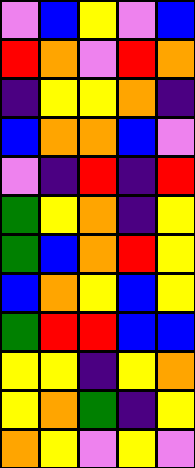[["violet", "blue", "yellow", "violet", "blue"], ["red", "orange", "violet", "red", "orange"], ["indigo", "yellow", "yellow", "orange", "indigo"], ["blue", "orange", "orange", "blue", "violet"], ["violet", "indigo", "red", "indigo", "red"], ["green", "yellow", "orange", "indigo", "yellow"], ["green", "blue", "orange", "red", "yellow"], ["blue", "orange", "yellow", "blue", "yellow"], ["green", "red", "red", "blue", "blue"], ["yellow", "yellow", "indigo", "yellow", "orange"], ["yellow", "orange", "green", "indigo", "yellow"], ["orange", "yellow", "violet", "yellow", "violet"]]